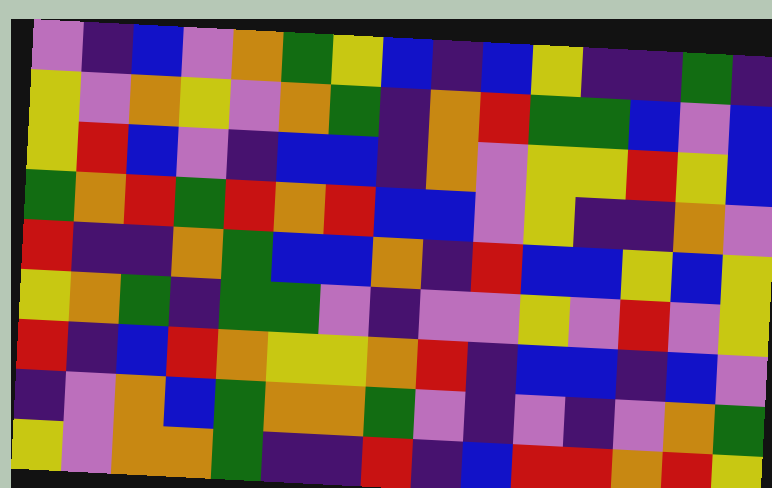[["violet", "indigo", "blue", "violet", "orange", "green", "yellow", "blue", "indigo", "blue", "yellow", "indigo", "indigo", "green", "indigo"], ["yellow", "violet", "orange", "yellow", "violet", "orange", "green", "indigo", "orange", "red", "green", "green", "blue", "violet", "blue"], ["yellow", "red", "blue", "violet", "indigo", "blue", "blue", "indigo", "orange", "violet", "yellow", "yellow", "red", "yellow", "blue"], ["green", "orange", "red", "green", "red", "orange", "red", "blue", "blue", "violet", "yellow", "indigo", "indigo", "orange", "violet"], ["red", "indigo", "indigo", "orange", "green", "blue", "blue", "orange", "indigo", "red", "blue", "blue", "yellow", "blue", "yellow"], ["yellow", "orange", "green", "indigo", "green", "green", "violet", "indigo", "violet", "violet", "yellow", "violet", "red", "violet", "yellow"], ["red", "indigo", "blue", "red", "orange", "yellow", "yellow", "orange", "red", "indigo", "blue", "blue", "indigo", "blue", "violet"], ["indigo", "violet", "orange", "blue", "green", "orange", "orange", "green", "violet", "indigo", "violet", "indigo", "violet", "orange", "green"], ["yellow", "violet", "orange", "orange", "green", "indigo", "indigo", "red", "indigo", "blue", "red", "red", "orange", "red", "yellow"]]